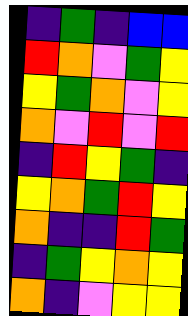[["indigo", "green", "indigo", "blue", "blue"], ["red", "orange", "violet", "green", "yellow"], ["yellow", "green", "orange", "violet", "yellow"], ["orange", "violet", "red", "violet", "red"], ["indigo", "red", "yellow", "green", "indigo"], ["yellow", "orange", "green", "red", "yellow"], ["orange", "indigo", "indigo", "red", "green"], ["indigo", "green", "yellow", "orange", "yellow"], ["orange", "indigo", "violet", "yellow", "yellow"]]